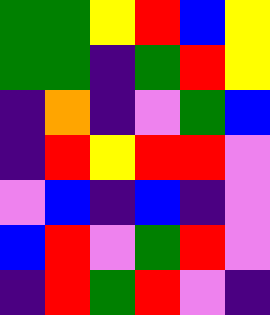[["green", "green", "yellow", "red", "blue", "yellow"], ["green", "green", "indigo", "green", "red", "yellow"], ["indigo", "orange", "indigo", "violet", "green", "blue"], ["indigo", "red", "yellow", "red", "red", "violet"], ["violet", "blue", "indigo", "blue", "indigo", "violet"], ["blue", "red", "violet", "green", "red", "violet"], ["indigo", "red", "green", "red", "violet", "indigo"]]